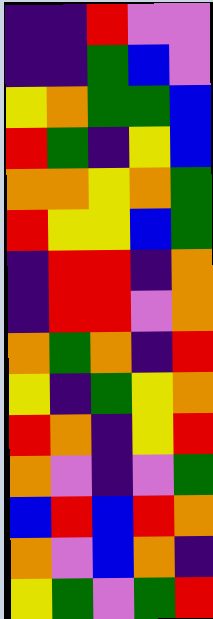[["indigo", "indigo", "red", "violet", "violet"], ["indigo", "indigo", "green", "blue", "violet"], ["yellow", "orange", "green", "green", "blue"], ["red", "green", "indigo", "yellow", "blue"], ["orange", "orange", "yellow", "orange", "green"], ["red", "yellow", "yellow", "blue", "green"], ["indigo", "red", "red", "indigo", "orange"], ["indigo", "red", "red", "violet", "orange"], ["orange", "green", "orange", "indigo", "red"], ["yellow", "indigo", "green", "yellow", "orange"], ["red", "orange", "indigo", "yellow", "red"], ["orange", "violet", "indigo", "violet", "green"], ["blue", "red", "blue", "red", "orange"], ["orange", "violet", "blue", "orange", "indigo"], ["yellow", "green", "violet", "green", "red"]]